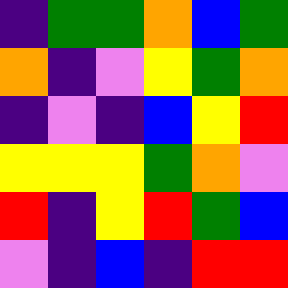[["indigo", "green", "green", "orange", "blue", "green"], ["orange", "indigo", "violet", "yellow", "green", "orange"], ["indigo", "violet", "indigo", "blue", "yellow", "red"], ["yellow", "yellow", "yellow", "green", "orange", "violet"], ["red", "indigo", "yellow", "red", "green", "blue"], ["violet", "indigo", "blue", "indigo", "red", "red"]]